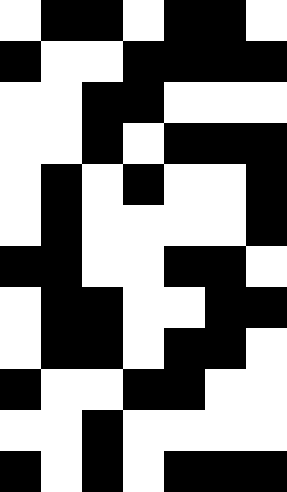[["white", "black", "black", "white", "black", "black", "white"], ["black", "white", "white", "black", "black", "black", "black"], ["white", "white", "black", "black", "white", "white", "white"], ["white", "white", "black", "white", "black", "black", "black"], ["white", "black", "white", "black", "white", "white", "black"], ["white", "black", "white", "white", "white", "white", "black"], ["black", "black", "white", "white", "black", "black", "white"], ["white", "black", "black", "white", "white", "black", "black"], ["white", "black", "black", "white", "black", "black", "white"], ["black", "white", "white", "black", "black", "white", "white"], ["white", "white", "black", "white", "white", "white", "white"], ["black", "white", "black", "white", "black", "black", "black"]]